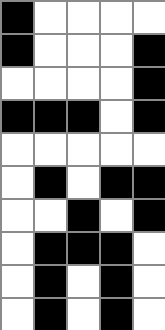[["black", "white", "white", "white", "white"], ["black", "white", "white", "white", "black"], ["white", "white", "white", "white", "black"], ["black", "black", "black", "white", "black"], ["white", "white", "white", "white", "white"], ["white", "black", "white", "black", "black"], ["white", "white", "black", "white", "black"], ["white", "black", "black", "black", "white"], ["white", "black", "white", "black", "white"], ["white", "black", "white", "black", "white"]]